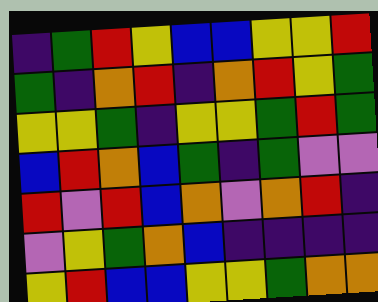[["indigo", "green", "red", "yellow", "blue", "blue", "yellow", "yellow", "red"], ["green", "indigo", "orange", "red", "indigo", "orange", "red", "yellow", "green"], ["yellow", "yellow", "green", "indigo", "yellow", "yellow", "green", "red", "green"], ["blue", "red", "orange", "blue", "green", "indigo", "green", "violet", "violet"], ["red", "violet", "red", "blue", "orange", "violet", "orange", "red", "indigo"], ["violet", "yellow", "green", "orange", "blue", "indigo", "indigo", "indigo", "indigo"], ["yellow", "red", "blue", "blue", "yellow", "yellow", "green", "orange", "orange"]]